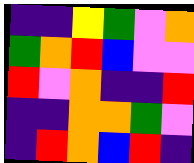[["indigo", "indigo", "yellow", "green", "violet", "orange"], ["green", "orange", "red", "blue", "violet", "violet"], ["red", "violet", "orange", "indigo", "indigo", "red"], ["indigo", "indigo", "orange", "orange", "green", "violet"], ["indigo", "red", "orange", "blue", "red", "indigo"]]